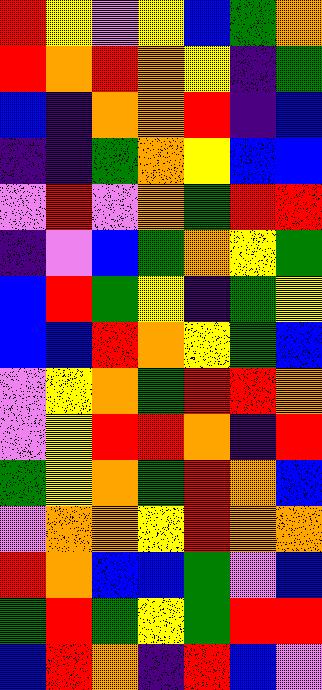[["red", "yellow", "violet", "yellow", "blue", "green", "orange"], ["red", "orange", "red", "orange", "yellow", "indigo", "green"], ["blue", "indigo", "orange", "orange", "red", "indigo", "blue"], ["indigo", "indigo", "green", "orange", "yellow", "blue", "blue"], ["violet", "red", "violet", "orange", "green", "red", "red"], ["indigo", "violet", "blue", "green", "orange", "yellow", "green"], ["blue", "red", "green", "yellow", "indigo", "green", "yellow"], ["blue", "blue", "red", "orange", "yellow", "green", "blue"], ["violet", "yellow", "orange", "green", "red", "red", "orange"], ["violet", "yellow", "red", "red", "orange", "indigo", "red"], ["green", "yellow", "orange", "green", "red", "orange", "blue"], ["violet", "orange", "orange", "yellow", "red", "orange", "orange"], ["red", "orange", "blue", "blue", "green", "violet", "blue"], ["green", "red", "green", "yellow", "green", "red", "red"], ["blue", "red", "orange", "indigo", "red", "blue", "violet"]]